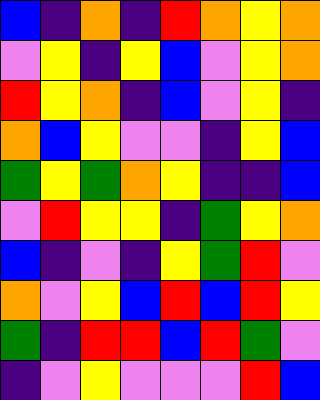[["blue", "indigo", "orange", "indigo", "red", "orange", "yellow", "orange"], ["violet", "yellow", "indigo", "yellow", "blue", "violet", "yellow", "orange"], ["red", "yellow", "orange", "indigo", "blue", "violet", "yellow", "indigo"], ["orange", "blue", "yellow", "violet", "violet", "indigo", "yellow", "blue"], ["green", "yellow", "green", "orange", "yellow", "indigo", "indigo", "blue"], ["violet", "red", "yellow", "yellow", "indigo", "green", "yellow", "orange"], ["blue", "indigo", "violet", "indigo", "yellow", "green", "red", "violet"], ["orange", "violet", "yellow", "blue", "red", "blue", "red", "yellow"], ["green", "indigo", "red", "red", "blue", "red", "green", "violet"], ["indigo", "violet", "yellow", "violet", "violet", "violet", "red", "blue"]]